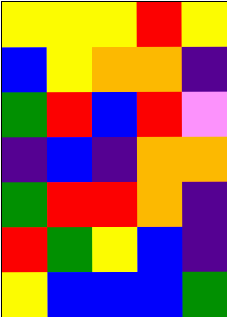[["yellow", "yellow", "yellow", "red", "yellow"], ["blue", "yellow", "orange", "orange", "indigo"], ["green", "red", "blue", "red", "violet"], ["indigo", "blue", "indigo", "orange", "orange"], ["green", "red", "red", "orange", "indigo"], ["red", "green", "yellow", "blue", "indigo"], ["yellow", "blue", "blue", "blue", "green"]]